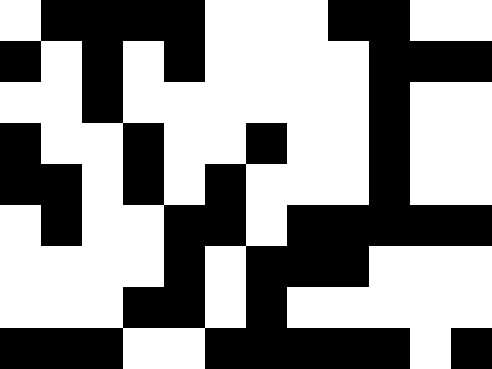[["white", "black", "black", "black", "black", "white", "white", "white", "black", "black", "white", "white"], ["black", "white", "black", "white", "black", "white", "white", "white", "white", "black", "black", "black"], ["white", "white", "black", "white", "white", "white", "white", "white", "white", "black", "white", "white"], ["black", "white", "white", "black", "white", "white", "black", "white", "white", "black", "white", "white"], ["black", "black", "white", "black", "white", "black", "white", "white", "white", "black", "white", "white"], ["white", "black", "white", "white", "black", "black", "white", "black", "black", "black", "black", "black"], ["white", "white", "white", "white", "black", "white", "black", "black", "black", "white", "white", "white"], ["white", "white", "white", "black", "black", "white", "black", "white", "white", "white", "white", "white"], ["black", "black", "black", "white", "white", "black", "black", "black", "black", "black", "white", "black"]]